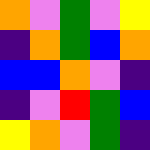[["orange", "violet", "green", "violet", "yellow"], ["indigo", "orange", "green", "blue", "orange"], ["blue", "blue", "orange", "violet", "indigo"], ["indigo", "violet", "red", "green", "blue"], ["yellow", "orange", "violet", "green", "indigo"]]